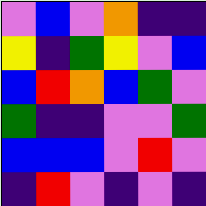[["violet", "blue", "violet", "orange", "indigo", "indigo"], ["yellow", "indigo", "green", "yellow", "violet", "blue"], ["blue", "red", "orange", "blue", "green", "violet"], ["green", "indigo", "indigo", "violet", "violet", "green"], ["blue", "blue", "blue", "violet", "red", "violet"], ["indigo", "red", "violet", "indigo", "violet", "indigo"]]